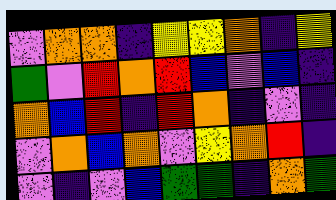[["violet", "orange", "orange", "indigo", "yellow", "yellow", "orange", "indigo", "yellow"], ["green", "violet", "red", "orange", "red", "blue", "violet", "blue", "indigo"], ["orange", "blue", "red", "indigo", "red", "orange", "indigo", "violet", "indigo"], ["violet", "orange", "blue", "orange", "violet", "yellow", "orange", "red", "indigo"], ["violet", "indigo", "violet", "blue", "green", "green", "indigo", "orange", "green"]]